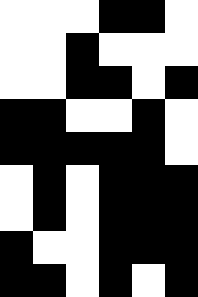[["white", "white", "white", "black", "black", "white"], ["white", "white", "black", "white", "white", "white"], ["white", "white", "black", "black", "white", "black"], ["black", "black", "white", "white", "black", "white"], ["black", "black", "black", "black", "black", "white"], ["white", "black", "white", "black", "black", "black"], ["white", "black", "white", "black", "black", "black"], ["black", "white", "white", "black", "black", "black"], ["black", "black", "white", "black", "white", "black"]]